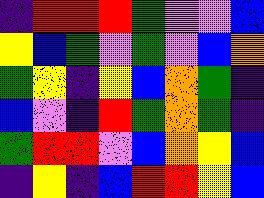[["indigo", "red", "red", "red", "green", "violet", "violet", "blue"], ["yellow", "blue", "green", "violet", "green", "violet", "blue", "orange"], ["green", "yellow", "indigo", "yellow", "blue", "orange", "green", "indigo"], ["blue", "violet", "indigo", "red", "green", "orange", "green", "indigo"], ["green", "red", "red", "violet", "blue", "orange", "yellow", "blue"], ["indigo", "yellow", "indigo", "blue", "red", "red", "yellow", "blue"]]